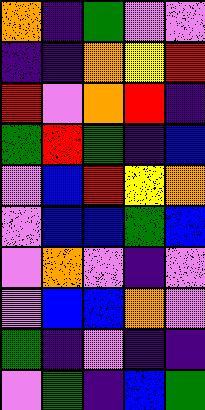[["orange", "indigo", "green", "violet", "violet"], ["indigo", "indigo", "orange", "yellow", "red"], ["red", "violet", "orange", "red", "indigo"], ["green", "red", "green", "indigo", "blue"], ["violet", "blue", "red", "yellow", "orange"], ["violet", "blue", "blue", "green", "blue"], ["violet", "orange", "violet", "indigo", "violet"], ["violet", "blue", "blue", "orange", "violet"], ["green", "indigo", "violet", "indigo", "indigo"], ["violet", "green", "indigo", "blue", "green"]]